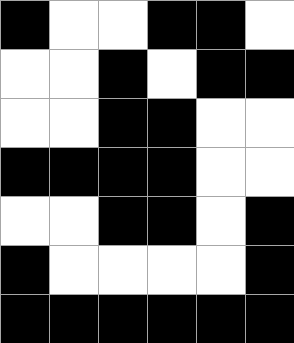[["black", "white", "white", "black", "black", "white"], ["white", "white", "black", "white", "black", "black"], ["white", "white", "black", "black", "white", "white"], ["black", "black", "black", "black", "white", "white"], ["white", "white", "black", "black", "white", "black"], ["black", "white", "white", "white", "white", "black"], ["black", "black", "black", "black", "black", "black"]]